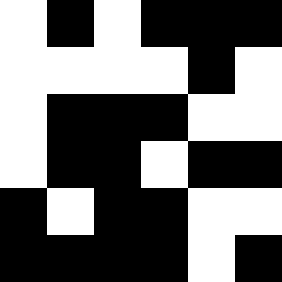[["white", "black", "white", "black", "black", "black"], ["white", "white", "white", "white", "black", "white"], ["white", "black", "black", "black", "white", "white"], ["white", "black", "black", "white", "black", "black"], ["black", "white", "black", "black", "white", "white"], ["black", "black", "black", "black", "white", "black"]]